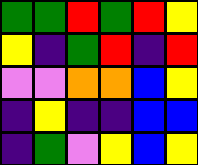[["green", "green", "red", "green", "red", "yellow"], ["yellow", "indigo", "green", "red", "indigo", "red"], ["violet", "violet", "orange", "orange", "blue", "yellow"], ["indigo", "yellow", "indigo", "indigo", "blue", "blue"], ["indigo", "green", "violet", "yellow", "blue", "yellow"]]